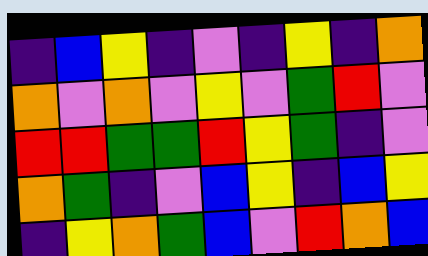[["indigo", "blue", "yellow", "indigo", "violet", "indigo", "yellow", "indigo", "orange"], ["orange", "violet", "orange", "violet", "yellow", "violet", "green", "red", "violet"], ["red", "red", "green", "green", "red", "yellow", "green", "indigo", "violet"], ["orange", "green", "indigo", "violet", "blue", "yellow", "indigo", "blue", "yellow"], ["indigo", "yellow", "orange", "green", "blue", "violet", "red", "orange", "blue"]]